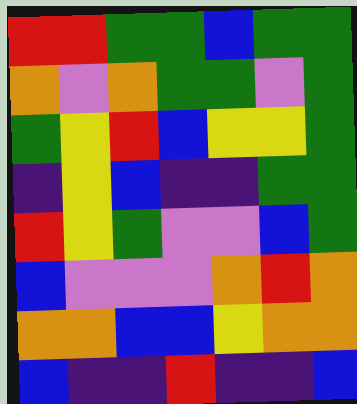[["red", "red", "green", "green", "blue", "green", "green"], ["orange", "violet", "orange", "green", "green", "violet", "green"], ["green", "yellow", "red", "blue", "yellow", "yellow", "green"], ["indigo", "yellow", "blue", "indigo", "indigo", "green", "green"], ["red", "yellow", "green", "violet", "violet", "blue", "green"], ["blue", "violet", "violet", "violet", "orange", "red", "orange"], ["orange", "orange", "blue", "blue", "yellow", "orange", "orange"], ["blue", "indigo", "indigo", "red", "indigo", "indigo", "blue"]]